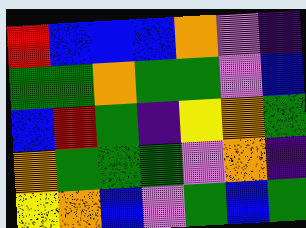[["red", "blue", "blue", "blue", "orange", "violet", "indigo"], ["green", "green", "orange", "green", "green", "violet", "blue"], ["blue", "red", "green", "indigo", "yellow", "orange", "green"], ["orange", "green", "green", "green", "violet", "orange", "indigo"], ["yellow", "orange", "blue", "violet", "green", "blue", "green"]]